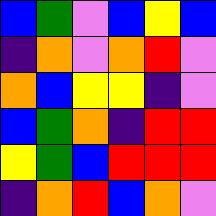[["blue", "green", "violet", "blue", "yellow", "blue"], ["indigo", "orange", "violet", "orange", "red", "violet"], ["orange", "blue", "yellow", "yellow", "indigo", "violet"], ["blue", "green", "orange", "indigo", "red", "red"], ["yellow", "green", "blue", "red", "red", "red"], ["indigo", "orange", "red", "blue", "orange", "violet"]]